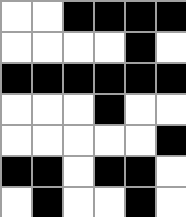[["white", "white", "black", "black", "black", "black"], ["white", "white", "white", "white", "black", "white"], ["black", "black", "black", "black", "black", "black"], ["white", "white", "white", "black", "white", "white"], ["white", "white", "white", "white", "white", "black"], ["black", "black", "white", "black", "black", "white"], ["white", "black", "white", "white", "black", "white"]]